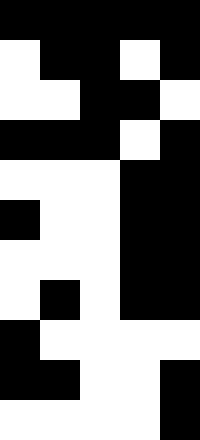[["black", "black", "black", "black", "black"], ["white", "black", "black", "white", "black"], ["white", "white", "black", "black", "white"], ["black", "black", "black", "white", "black"], ["white", "white", "white", "black", "black"], ["black", "white", "white", "black", "black"], ["white", "white", "white", "black", "black"], ["white", "black", "white", "black", "black"], ["black", "white", "white", "white", "white"], ["black", "black", "white", "white", "black"], ["white", "white", "white", "white", "black"]]